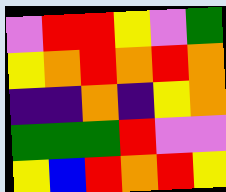[["violet", "red", "red", "yellow", "violet", "green"], ["yellow", "orange", "red", "orange", "red", "orange"], ["indigo", "indigo", "orange", "indigo", "yellow", "orange"], ["green", "green", "green", "red", "violet", "violet"], ["yellow", "blue", "red", "orange", "red", "yellow"]]